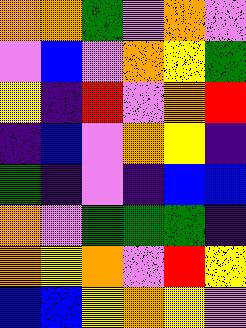[["orange", "orange", "green", "violet", "orange", "violet"], ["violet", "blue", "violet", "orange", "yellow", "green"], ["yellow", "indigo", "red", "violet", "orange", "red"], ["indigo", "blue", "violet", "orange", "yellow", "indigo"], ["green", "indigo", "violet", "indigo", "blue", "blue"], ["orange", "violet", "green", "green", "green", "indigo"], ["orange", "yellow", "orange", "violet", "red", "yellow"], ["blue", "blue", "yellow", "orange", "yellow", "violet"]]